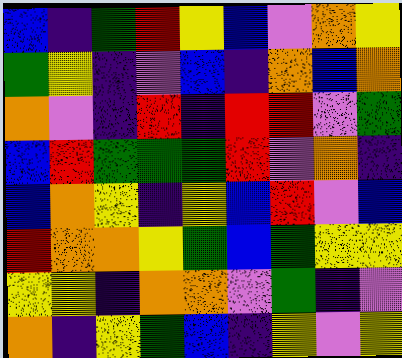[["blue", "indigo", "green", "red", "yellow", "blue", "violet", "orange", "yellow"], ["green", "yellow", "indigo", "violet", "blue", "indigo", "orange", "blue", "orange"], ["orange", "violet", "indigo", "red", "indigo", "red", "red", "violet", "green"], ["blue", "red", "green", "green", "green", "red", "violet", "orange", "indigo"], ["blue", "orange", "yellow", "indigo", "yellow", "blue", "red", "violet", "blue"], ["red", "orange", "orange", "yellow", "green", "blue", "green", "yellow", "yellow"], ["yellow", "yellow", "indigo", "orange", "orange", "violet", "green", "indigo", "violet"], ["orange", "indigo", "yellow", "green", "blue", "indigo", "yellow", "violet", "yellow"]]